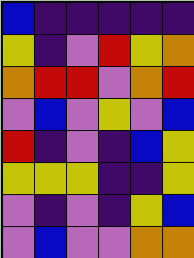[["blue", "indigo", "indigo", "indigo", "indigo", "indigo"], ["yellow", "indigo", "violet", "red", "yellow", "orange"], ["orange", "red", "red", "violet", "orange", "red"], ["violet", "blue", "violet", "yellow", "violet", "blue"], ["red", "indigo", "violet", "indigo", "blue", "yellow"], ["yellow", "yellow", "yellow", "indigo", "indigo", "yellow"], ["violet", "indigo", "violet", "indigo", "yellow", "blue"], ["violet", "blue", "violet", "violet", "orange", "orange"]]